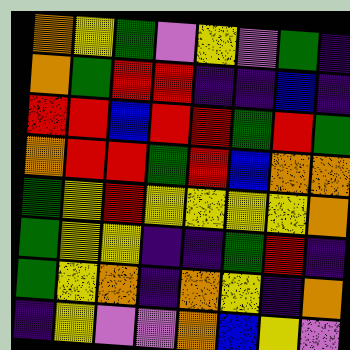[["orange", "yellow", "green", "violet", "yellow", "violet", "green", "indigo"], ["orange", "green", "red", "red", "indigo", "indigo", "blue", "indigo"], ["red", "red", "blue", "red", "red", "green", "red", "green"], ["orange", "red", "red", "green", "red", "blue", "orange", "orange"], ["green", "yellow", "red", "yellow", "yellow", "yellow", "yellow", "orange"], ["green", "yellow", "yellow", "indigo", "indigo", "green", "red", "indigo"], ["green", "yellow", "orange", "indigo", "orange", "yellow", "indigo", "orange"], ["indigo", "yellow", "violet", "violet", "orange", "blue", "yellow", "violet"]]